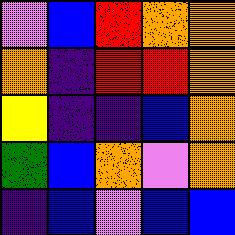[["violet", "blue", "red", "orange", "orange"], ["orange", "indigo", "red", "red", "orange"], ["yellow", "indigo", "indigo", "blue", "orange"], ["green", "blue", "orange", "violet", "orange"], ["indigo", "blue", "violet", "blue", "blue"]]